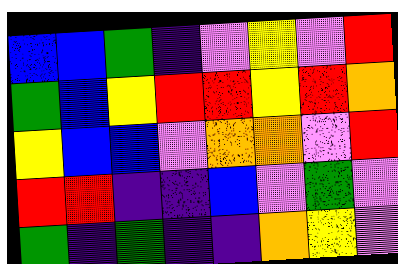[["blue", "blue", "green", "indigo", "violet", "yellow", "violet", "red"], ["green", "blue", "yellow", "red", "red", "yellow", "red", "orange"], ["yellow", "blue", "blue", "violet", "orange", "orange", "violet", "red"], ["red", "red", "indigo", "indigo", "blue", "violet", "green", "violet"], ["green", "indigo", "green", "indigo", "indigo", "orange", "yellow", "violet"]]